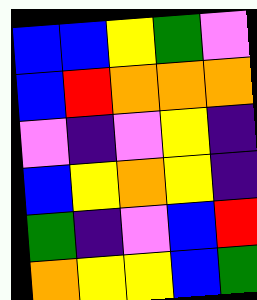[["blue", "blue", "yellow", "green", "violet"], ["blue", "red", "orange", "orange", "orange"], ["violet", "indigo", "violet", "yellow", "indigo"], ["blue", "yellow", "orange", "yellow", "indigo"], ["green", "indigo", "violet", "blue", "red"], ["orange", "yellow", "yellow", "blue", "green"]]